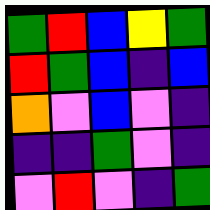[["green", "red", "blue", "yellow", "green"], ["red", "green", "blue", "indigo", "blue"], ["orange", "violet", "blue", "violet", "indigo"], ["indigo", "indigo", "green", "violet", "indigo"], ["violet", "red", "violet", "indigo", "green"]]